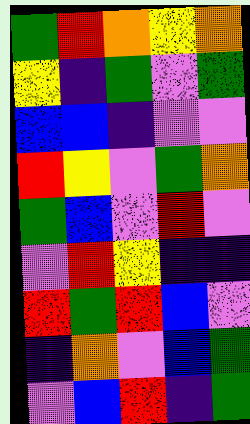[["green", "red", "orange", "yellow", "orange"], ["yellow", "indigo", "green", "violet", "green"], ["blue", "blue", "indigo", "violet", "violet"], ["red", "yellow", "violet", "green", "orange"], ["green", "blue", "violet", "red", "violet"], ["violet", "red", "yellow", "indigo", "indigo"], ["red", "green", "red", "blue", "violet"], ["indigo", "orange", "violet", "blue", "green"], ["violet", "blue", "red", "indigo", "green"]]